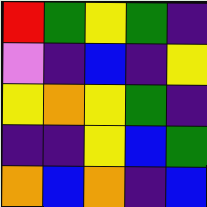[["red", "green", "yellow", "green", "indigo"], ["violet", "indigo", "blue", "indigo", "yellow"], ["yellow", "orange", "yellow", "green", "indigo"], ["indigo", "indigo", "yellow", "blue", "green"], ["orange", "blue", "orange", "indigo", "blue"]]